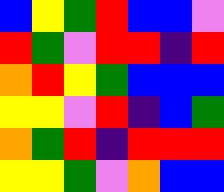[["blue", "yellow", "green", "red", "blue", "blue", "violet"], ["red", "green", "violet", "red", "red", "indigo", "red"], ["orange", "red", "yellow", "green", "blue", "blue", "blue"], ["yellow", "yellow", "violet", "red", "indigo", "blue", "green"], ["orange", "green", "red", "indigo", "red", "red", "red"], ["yellow", "yellow", "green", "violet", "orange", "blue", "blue"]]